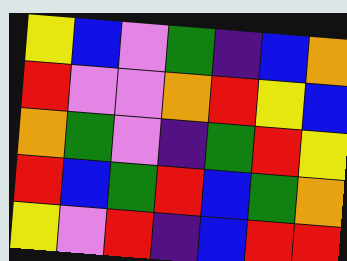[["yellow", "blue", "violet", "green", "indigo", "blue", "orange"], ["red", "violet", "violet", "orange", "red", "yellow", "blue"], ["orange", "green", "violet", "indigo", "green", "red", "yellow"], ["red", "blue", "green", "red", "blue", "green", "orange"], ["yellow", "violet", "red", "indigo", "blue", "red", "red"]]